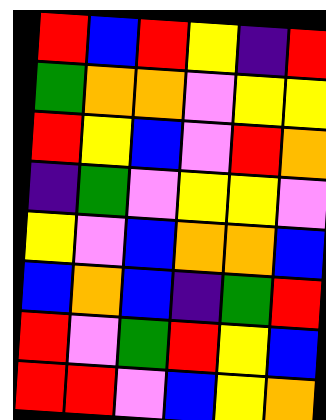[["red", "blue", "red", "yellow", "indigo", "red"], ["green", "orange", "orange", "violet", "yellow", "yellow"], ["red", "yellow", "blue", "violet", "red", "orange"], ["indigo", "green", "violet", "yellow", "yellow", "violet"], ["yellow", "violet", "blue", "orange", "orange", "blue"], ["blue", "orange", "blue", "indigo", "green", "red"], ["red", "violet", "green", "red", "yellow", "blue"], ["red", "red", "violet", "blue", "yellow", "orange"]]